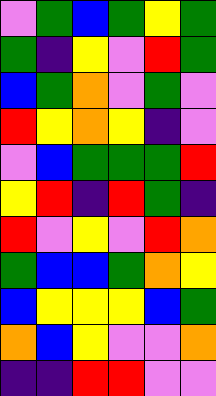[["violet", "green", "blue", "green", "yellow", "green"], ["green", "indigo", "yellow", "violet", "red", "green"], ["blue", "green", "orange", "violet", "green", "violet"], ["red", "yellow", "orange", "yellow", "indigo", "violet"], ["violet", "blue", "green", "green", "green", "red"], ["yellow", "red", "indigo", "red", "green", "indigo"], ["red", "violet", "yellow", "violet", "red", "orange"], ["green", "blue", "blue", "green", "orange", "yellow"], ["blue", "yellow", "yellow", "yellow", "blue", "green"], ["orange", "blue", "yellow", "violet", "violet", "orange"], ["indigo", "indigo", "red", "red", "violet", "violet"]]